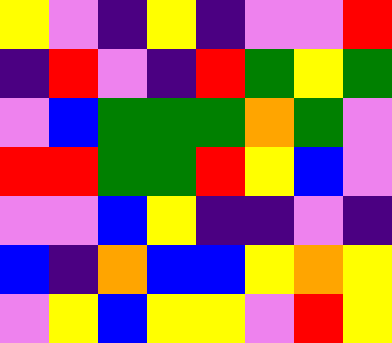[["yellow", "violet", "indigo", "yellow", "indigo", "violet", "violet", "red"], ["indigo", "red", "violet", "indigo", "red", "green", "yellow", "green"], ["violet", "blue", "green", "green", "green", "orange", "green", "violet"], ["red", "red", "green", "green", "red", "yellow", "blue", "violet"], ["violet", "violet", "blue", "yellow", "indigo", "indigo", "violet", "indigo"], ["blue", "indigo", "orange", "blue", "blue", "yellow", "orange", "yellow"], ["violet", "yellow", "blue", "yellow", "yellow", "violet", "red", "yellow"]]